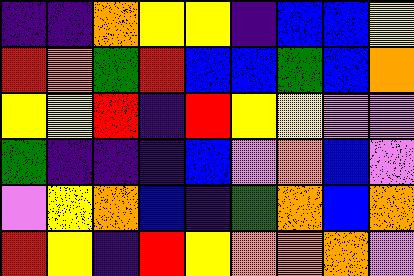[["indigo", "indigo", "orange", "yellow", "yellow", "indigo", "blue", "blue", "yellow"], ["red", "orange", "green", "red", "blue", "blue", "green", "blue", "orange"], ["yellow", "yellow", "red", "indigo", "red", "yellow", "yellow", "violet", "violet"], ["green", "indigo", "indigo", "indigo", "blue", "violet", "orange", "blue", "violet"], ["violet", "yellow", "orange", "blue", "indigo", "green", "orange", "blue", "orange"], ["red", "yellow", "indigo", "red", "yellow", "orange", "orange", "orange", "violet"]]